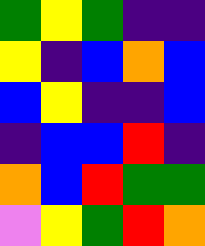[["green", "yellow", "green", "indigo", "indigo"], ["yellow", "indigo", "blue", "orange", "blue"], ["blue", "yellow", "indigo", "indigo", "blue"], ["indigo", "blue", "blue", "red", "indigo"], ["orange", "blue", "red", "green", "green"], ["violet", "yellow", "green", "red", "orange"]]